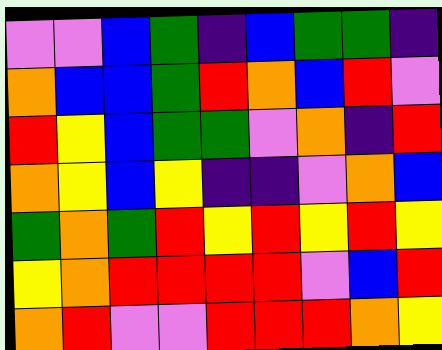[["violet", "violet", "blue", "green", "indigo", "blue", "green", "green", "indigo"], ["orange", "blue", "blue", "green", "red", "orange", "blue", "red", "violet"], ["red", "yellow", "blue", "green", "green", "violet", "orange", "indigo", "red"], ["orange", "yellow", "blue", "yellow", "indigo", "indigo", "violet", "orange", "blue"], ["green", "orange", "green", "red", "yellow", "red", "yellow", "red", "yellow"], ["yellow", "orange", "red", "red", "red", "red", "violet", "blue", "red"], ["orange", "red", "violet", "violet", "red", "red", "red", "orange", "yellow"]]